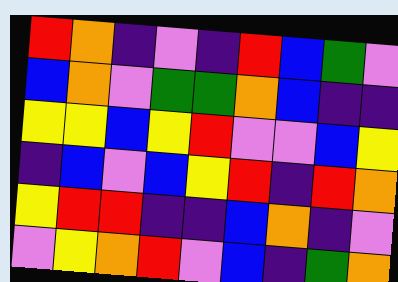[["red", "orange", "indigo", "violet", "indigo", "red", "blue", "green", "violet"], ["blue", "orange", "violet", "green", "green", "orange", "blue", "indigo", "indigo"], ["yellow", "yellow", "blue", "yellow", "red", "violet", "violet", "blue", "yellow"], ["indigo", "blue", "violet", "blue", "yellow", "red", "indigo", "red", "orange"], ["yellow", "red", "red", "indigo", "indigo", "blue", "orange", "indigo", "violet"], ["violet", "yellow", "orange", "red", "violet", "blue", "indigo", "green", "orange"]]